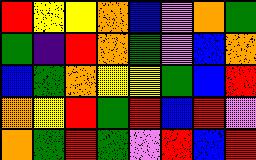[["red", "yellow", "yellow", "orange", "blue", "violet", "orange", "green"], ["green", "indigo", "red", "orange", "green", "violet", "blue", "orange"], ["blue", "green", "orange", "yellow", "yellow", "green", "blue", "red"], ["orange", "yellow", "red", "green", "red", "blue", "red", "violet"], ["orange", "green", "red", "green", "violet", "red", "blue", "red"]]